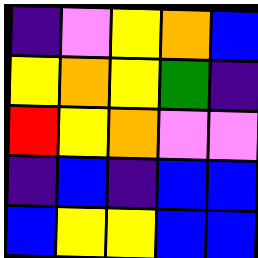[["indigo", "violet", "yellow", "orange", "blue"], ["yellow", "orange", "yellow", "green", "indigo"], ["red", "yellow", "orange", "violet", "violet"], ["indigo", "blue", "indigo", "blue", "blue"], ["blue", "yellow", "yellow", "blue", "blue"]]